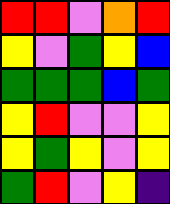[["red", "red", "violet", "orange", "red"], ["yellow", "violet", "green", "yellow", "blue"], ["green", "green", "green", "blue", "green"], ["yellow", "red", "violet", "violet", "yellow"], ["yellow", "green", "yellow", "violet", "yellow"], ["green", "red", "violet", "yellow", "indigo"]]